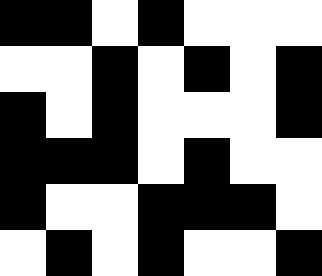[["black", "black", "white", "black", "white", "white", "white"], ["white", "white", "black", "white", "black", "white", "black"], ["black", "white", "black", "white", "white", "white", "black"], ["black", "black", "black", "white", "black", "white", "white"], ["black", "white", "white", "black", "black", "black", "white"], ["white", "black", "white", "black", "white", "white", "black"]]